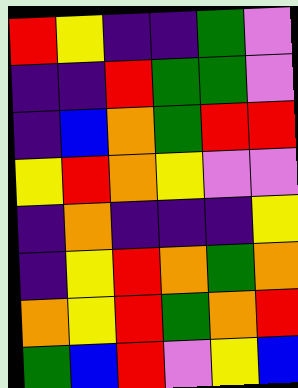[["red", "yellow", "indigo", "indigo", "green", "violet"], ["indigo", "indigo", "red", "green", "green", "violet"], ["indigo", "blue", "orange", "green", "red", "red"], ["yellow", "red", "orange", "yellow", "violet", "violet"], ["indigo", "orange", "indigo", "indigo", "indigo", "yellow"], ["indigo", "yellow", "red", "orange", "green", "orange"], ["orange", "yellow", "red", "green", "orange", "red"], ["green", "blue", "red", "violet", "yellow", "blue"]]